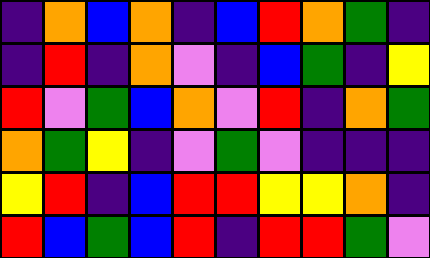[["indigo", "orange", "blue", "orange", "indigo", "blue", "red", "orange", "green", "indigo"], ["indigo", "red", "indigo", "orange", "violet", "indigo", "blue", "green", "indigo", "yellow"], ["red", "violet", "green", "blue", "orange", "violet", "red", "indigo", "orange", "green"], ["orange", "green", "yellow", "indigo", "violet", "green", "violet", "indigo", "indigo", "indigo"], ["yellow", "red", "indigo", "blue", "red", "red", "yellow", "yellow", "orange", "indigo"], ["red", "blue", "green", "blue", "red", "indigo", "red", "red", "green", "violet"]]